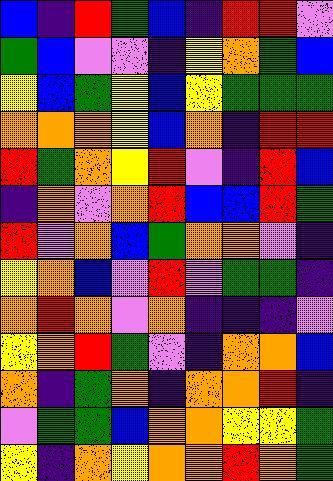[["blue", "indigo", "red", "green", "blue", "indigo", "red", "red", "violet"], ["green", "blue", "violet", "violet", "indigo", "yellow", "orange", "green", "blue"], ["yellow", "blue", "green", "yellow", "blue", "yellow", "green", "green", "green"], ["orange", "orange", "orange", "yellow", "blue", "orange", "indigo", "red", "red"], ["red", "green", "orange", "yellow", "red", "violet", "indigo", "red", "blue"], ["indigo", "orange", "violet", "orange", "red", "blue", "blue", "red", "green"], ["red", "violet", "orange", "blue", "green", "orange", "orange", "violet", "indigo"], ["yellow", "orange", "blue", "violet", "red", "violet", "green", "green", "indigo"], ["orange", "red", "orange", "violet", "orange", "indigo", "indigo", "indigo", "violet"], ["yellow", "orange", "red", "green", "violet", "indigo", "orange", "orange", "blue"], ["orange", "indigo", "green", "orange", "indigo", "orange", "orange", "red", "indigo"], ["violet", "green", "green", "blue", "orange", "orange", "yellow", "yellow", "green"], ["yellow", "indigo", "orange", "yellow", "orange", "orange", "red", "orange", "green"]]